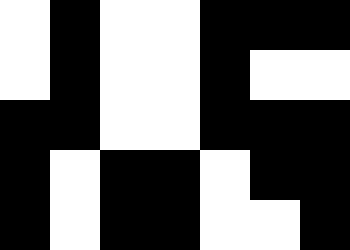[["white", "black", "white", "white", "black", "black", "black"], ["white", "black", "white", "white", "black", "white", "white"], ["black", "black", "white", "white", "black", "black", "black"], ["black", "white", "black", "black", "white", "black", "black"], ["black", "white", "black", "black", "white", "white", "black"]]